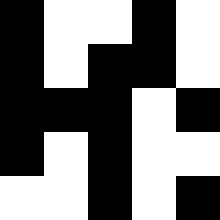[["black", "white", "white", "black", "white"], ["black", "white", "black", "black", "white"], ["black", "black", "black", "white", "black"], ["black", "white", "black", "white", "white"], ["white", "white", "black", "white", "black"]]